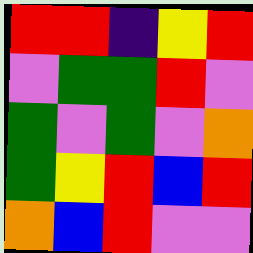[["red", "red", "indigo", "yellow", "red"], ["violet", "green", "green", "red", "violet"], ["green", "violet", "green", "violet", "orange"], ["green", "yellow", "red", "blue", "red"], ["orange", "blue", "red", "violet", "violet"]]